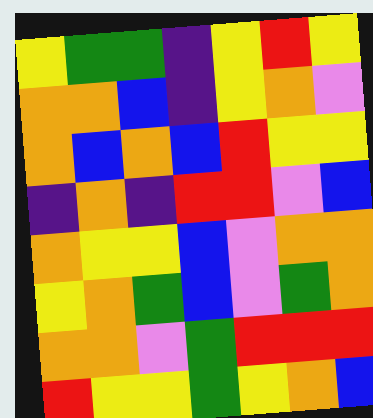[["yellow", "green", "green", "indigo", "yellow", "red", "yellow"], ["orange", "orange", "blue", "indigo", "yellow", "orange", "violet"], ["orange", "blue", "orange", "blue", "red", "yellow", "yellow"], ["indigo", "orange", "indigo", "red", "red", "violet", "blue"], ["orange", "yellow", "yellow", "blue", "violet", "orange", "orange"], ["yellow", "orange", "green", "blue", "violet", "green", "orange"], ["orange", "orange", "violet", "green", "red", "red", "red"], ["red", "yellow", "yellow", "green", "yellow", "orange", "blue"]]